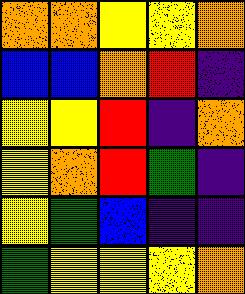[["orange", "orange", "yellow", "yellow", "orange"], ["blue", "blue", "orange", "red", "indigo"], ["yellow", "yellow", "red", "indigo", "orange"], ["yellow", "orange", "red", "green", "indigo"], ["yellow", "green", "blue", "indigo", "indigo"], ["green", "yellow", "yellow", "yellow", "orange"]]